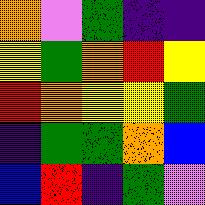[["orange", "violet", "green", "indigo", "indigo"], ["yellow", "green", "orange", "red", "yellow"], ["red", "orange", "yellow", "yellow", "green"], ["indigo", "green", "green", "orange", "blue"], ["blue", "red", "indigo", "green", "violet"]]